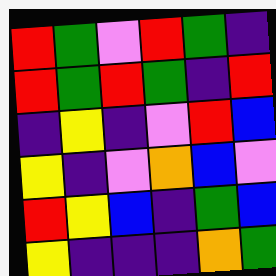[["red", "green", "violet", "red", "green", "indigo"], ["red", "green", "red", "green", "indigo", "red"], ["indigo", "yellow", "indigo", "violet", "red", "blue"], ["yellow", "indigo", "violet", "orange", "blue", "violet"], ["red", "yellow", "blue", "indigo", "green", "blue"], ["yellow", "indigo", "indigo", "indigo", "orange", "green"]]